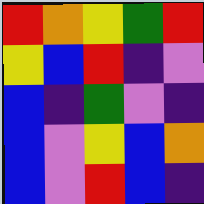[["red", "orange", "yellow", "green", "red"], ["yellow", "blue", "red", "indigo", "violet"], ["blue", "indigo", "green", "violet", "indigo"], ["blue", "violet", "yellow", "blue", "orange"], ["blue", "violet", "red", "blue", "indigo"]]